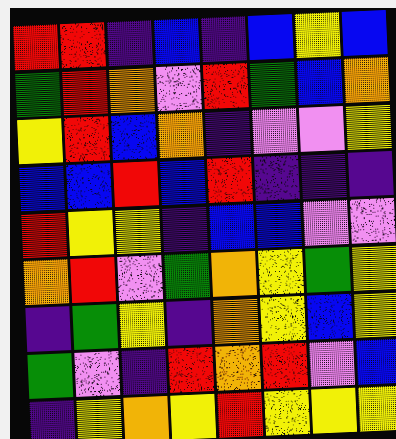[["red", "red", "indigo", "blue", "indigo", "blue", "yellow", "blue"], ["green", "red", "orange", "violet", "red", "green", "blue", "orange"], ["yellow", "red", "blue", "orange", "indigo", "violet", "violet", "yellow"], ["blue", "blue", "red", "blue", "red", "indigo", "indigo", "indigo"], ["red", "yellow", "yellow", "indigo", "blue", "blue", "violet", "violet"], ["orange", "red", "violet", "green", "orange", "yellow", "green", "yellow"], ["indigo", "green", "yellow", "indigo", "orange", "yellow", "blue", "yellow"], ["green", "violet", "indigo", "red", "orange", "red", "violet", "blue"], ["indigo", "yellow", "orange", "yellow", "red", "yellow", "yellow", "yellow"]]